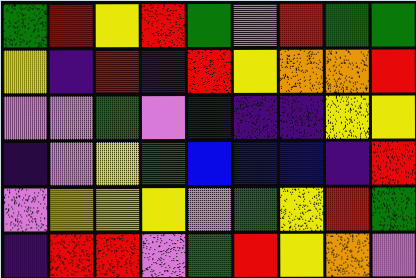[["green", "red", "yellow", "red", "green", "violet", "red", "green", "green"], ["yellow", "indigo", "red", "indigo", "red", "yellow", "orange", "orange", "red"], ["violet", "violet", "green", "violet", "blue", "indigo", "indigo", "yellow", "yellow"], ["indigo", "violet", "yellow", "green", "blue", "blue", "blue", "indigo", "red"], ["violet", "yellow", "yellow", "yellow", "violet", "green", "yellow", "red", "green"], ["indigo", "red", "red", "violet", "green", "red", "yellow", "orange", "violet"]]